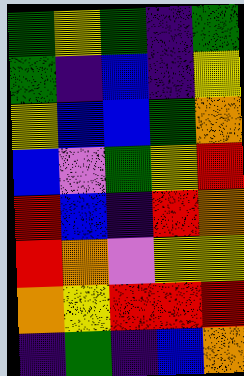[["green", "yellow", "green", "indigo", "green"], ["green", "indigo", "blue", "indigo", "yellow"], ["yellow", "blue", "blue", "green", "orange"], ["blue", "violet", "green", "yellow", "red"], ["red", "blue", "indigo", "red", "orange"], ["red", "orange", "violet", "yellow", "yellow"], ["orange", "yellow", "red", "red", "red"], ["indigo", "green", "indigo", "blue", "orange"]]